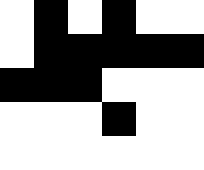[["white", "black", "white", "black", "white", "white"], ["white", "black", "black", "black", "black", "black"], ["black", "black", "black", "white", "white", "white"], ["white", "white", "white", "black", "white", "white"], ["white", "white", "white", "white", "white", "white"]]